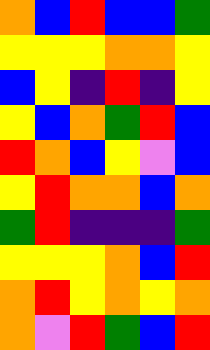[["orange", "blue", "red", "blue", "blue", "green"], ["yellow", "yellow", "yellow", "orange", "orange", "yellow"], ["blue", "yellow", "indigo", "red", "indigo", "yellow"], ["yellow", "blue", "orange", "green", "red", "blue"], ["red", "orange", "blue", "yellow", "violet", "blue"], ["yellow", "red", "orange", "orange", "blue", "orange"], ["green", "red", "indigo", "indigo", "indigo", "green"], ["yellow", "yellow", "yellow", "orange", "blue", "red"], ["orange", "red", "yellow", "orange", "yellow", "orange"], ["orange", "violet", "red", "green", "blue", "red"]]